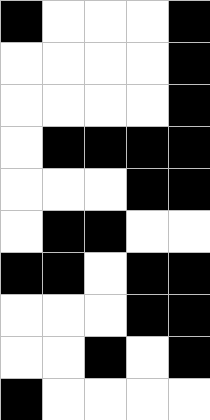[["black", "white", "white", "white", "black"], ["white", "white", "white", "white", "black"], ["white", "white", "white", "white", "black"], ["white", "black", "black", "black", "black"], ["white", "white", "white", "black", "black"], ["white", "black", "black", "white", "white"], ["black", "black", "white", "black", "black"], ["white", "white", "white", "black", "black"], ["white", "white", "black", "white", "black"], ["black", "white", "white", "white", "white"]]